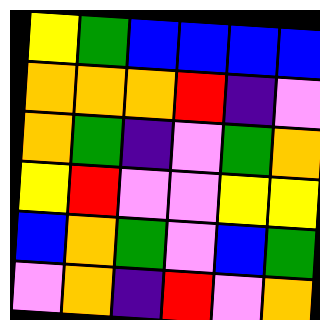[["yellow", "green", "blue", "blue", "blue", "blue"], ["orange", "orange", "orange", "red", "indigo", "violet"], ["orange", "green", "indigo", "violet", "green", "orange"], ["yellow", "red", "violet", "violet", "yellow", "yellow"], ["blue", "orange", "green", "violet", "blue", "green"], ["violet", "orange", "indigo", "red", "violet", "orange"]]